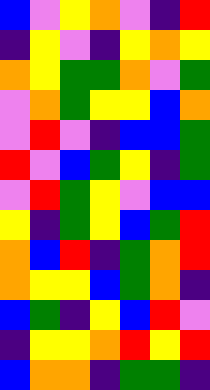[["blue", "violet", "yellow", "orange", "violet", "indigo", "red"], ["indigo", "yellow", "violet", "indigo", "yellow", "orange", "yellow"], ["orange", "yellow", "green", "green", "orange", "violet", "green"], ["violet", "orange", "green", "yellow", "yellow", "blue", "orange"], ["violet", "red", "violet", "indigo", "blue", "blue", "green"], ["red", "violet", "blue", "green", "yellow", "indigo", "green"], ["violet", "red", "green", "yellow", "violet", "blue", "blue"], ["yellow", "indigo", "green", "yellow", "blue", "green", "red"], ["orange", "blue", "red", "indigo", "green", "orange", "red"], ["orange", "yellow", "yellow", "blue", "green", "orange", "indigo"], ["blue", "green", "indigo", "yellow", "blue", "red", "violet"], ["indigo", "yellow", "yellow", "orange", "red", "yellow", "red"], ["blue", "orange", "orange", "indigo", "green", "green", "indigo"]]